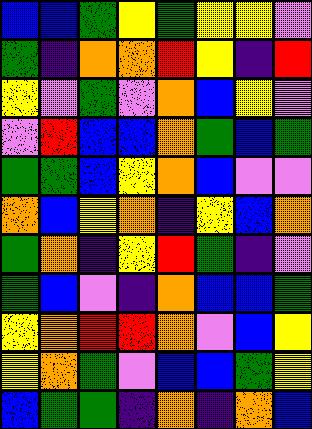[["blue", "blue", "green", "yellow", "green", "yellow", "yellow", "violet"], ["green", "indigo", "orange", "orange", "red", "yellow", "indigo", "red"], ["yellow", "violet", "green", "violet", "orange", "blue", "yellow", "violet"], ["violet", "red", "blue", "blue", "orange", "green", "blue", "green"], ["green", "green", "blue", "yellow", "orange", "blue", "violet", "violet"], ["orange", "blue", "yellow", "orange", "indigo", "yellow", "blue", "orange"], ["green", "orange", "indigo", "yellow", "red", "green", "indigo", "violet"], ["green", "blue", "violet", "indigo", "orange", "blue", "blue", "green"], ["yellow", "orange", "red", "red", "orange", "violet", "blue", "yellow"], ["yellow", "orange", "green", "violet", "blue", "blue", "green", "yellow"], ["blue", "green", "green", "indigo", "orange", "indigo", "orange", "blue"]]